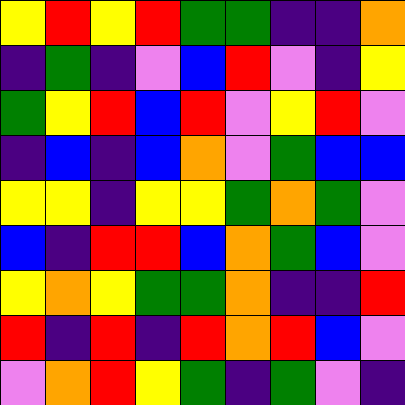[["yellow", "red", "yellow", "red", "green", "green", "indigo", "indigo", "orange"], ["indigo", "green", "indigo", "violet", "blue", "red", "violet", "indigo", "yellow"], ["green", "yellow", "red", "blue", "red", "violet", "yellow", "red", "violet"], ["indigo", "blue", "indigo", "blue", "orange", "violet", "green", "blue", "blue"], ["yellow", "yellow", "indigo", "yellow", "yellow", "green", "orange", "green", "violet"], ["blue", "indigo", "red", "red", "blue", "orange", "green", "blue", "violet"], ["yellow", "orange", "yellow", "green", "green", "orange", "indigo", "indigo", "red"], ["red", "indigo", "red", "indigo", "red", "orange", "red", "blue", "violet"], ["violet", "orange", "red", "yellow", "green", "indigo", "green", "violet", "indigo"]]